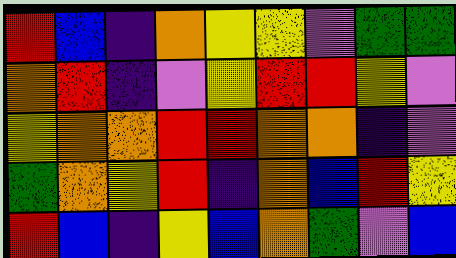[["red", "blue", "indigo", "orange", "yellow", "yellow", "violet", "green", "green"], ["orange", "red", "indigo", "violet", "yellow", "red", "red", "yellow", "violet"], ["yellow", "orange", "orange", "red", "red", "orange", "orange", "indigo", "violet"], ["green", "orange", "yellow", "red", "indigo", "orange", "blue", "red", "yellow"], ["red", "blue", "indigo", "yellow", "blue", "orange", "green", "violet", "blue"]]